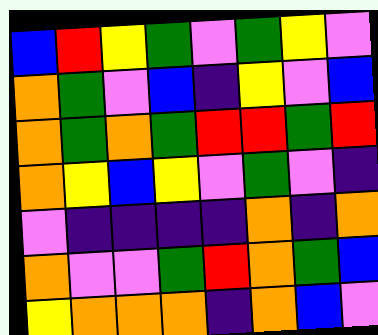[["blue", "red", "yellow", "green", "violet", "green", "yellow", "violet"], ["orange", "green", "violet", "blue", "indigo", "yellow", "violet", "blue"], ["orange", "green", "orange", "green", "red", "red", "green", "red"], ["orange", "yellow", "blue", "yellow", "violet", "green", "violet", "indigo"], ["violet", "indigo", "indigo", "indigo", "indigo", "orange", "indigo", "orange"], ["orange", "violet", "violet", "green", "red", "orange", "green", "blue"], ["yellow", "orange", "orange", "orange", "indigo", "orange", "blue", "violet"]]